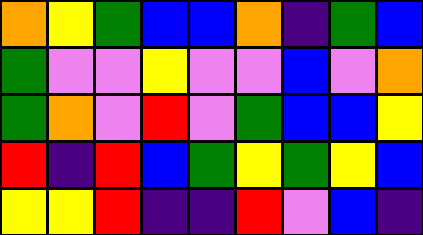[["orange", "yellow", "green", "blue", "blue", "orange", "indigo", "green", "blue"], ["green", "violet", "violet", "yellow", "violet", "violet", "blue", "violet", "orange"], ["green", "orange", "violet", "red", "violet", "green", "blue", "blue", "yellow"], ["red", "indigo", "red", "blue", "green", "yellow", "green", "yellow", "blue"], ["yellow", "yellow", "red", "indigo", "indigo", "red", "violet", "blue", "indigo"]]